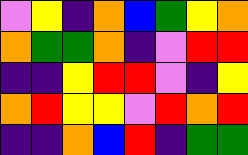[["violet", "yellow", "indigo", "orange", "blue", "green", "yellow", "orange"], ["orange", "green", "green", "orange", "indigo", "violet", "red", "red"], ["indigo", "indigo", "yellow", "red", "red", "violet", "indigo", "yellow"], ["orange", "red", "yellow", "yellow", "violet", "red", "orange", "red"], ["indigo", "indigo", "orange", "blue", "red", "indigo", "green", "green"]]